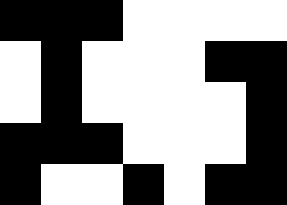[["black", "black", "black", "white", "white", "white", "white"], ["white", "black", "white", "white", "white", "black", "black"], ["white", "black", "white", "white", "white", "white", "black"], ["black", "black", "black", "white", "white", "white", "black"], ["black", "white", "white", "black", "white", "black", "black"]]